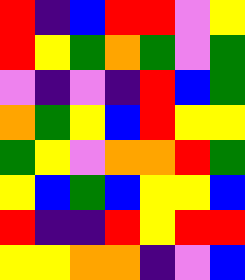[["red", "indigo", "blue", "red", "red", "violet", "yellow"], ["red", "yellow", "green", "orange", "green", "violet", "green"], ["violet", "indigo", "violet", "indigo", "red", "blue", "green"], ["orange", "green", "yellow", "blue", "red", "yellow", "yellow"], ["green", "yellow", "violet", "orange", "orange", "red", "green"], ["yellow", "blue", "green", "blue", "yellow", "yellow", "blue"], ["red", "indigo", "indigo", "red", "yellow", "red", "red"], ["yellow", "yellow", "orange", "orange", "indigo", "violet", "blue"]]